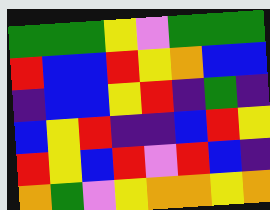[["green", "green", "green", "yellow", "violet", "green", "green", "green"], ["red", "blue", "blue", "red", "yellow", "orange", "blue", "blue"], ["indigo", "blue", "blue", "yellow", "red", "indigo", "green", "indigo"], ["blue", "yellow", "red", "indigo", "indigo", "blue", "red", "yellow"], ["red", "yellow", "blue", "red", "violet", "red", "blue", "indigo"], ["orange", "green", "violet", "yellow", "orange", "orange", "yellow", "orange"]]